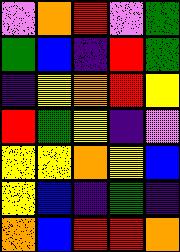[["violet", "orange", "red", "violet", "green"], ["green", "blue", "indigo", "red", "green"], ["indigo", "yellow", "orange", "red", "yellow"], ["red", "green", "yellow", "indigo", "violet"], ["yellow", "yellow", "orange", "yellow", "blue"], ["yellow", "blue", "indigo", "green", "indigo"], ["orange", "blue", "red", "red", "orange"]]